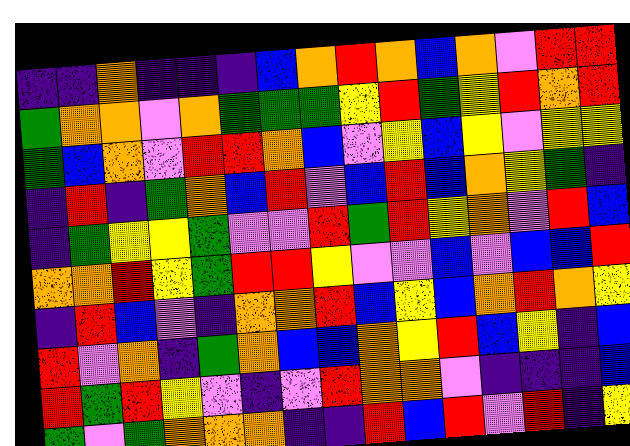[["indigo", "indigo", "orange", "indigo", "indigo", "indigo", "blue", "orange", "red", "orange", "blue", "orange", "violet", "red", "red"], ["green", "orange", "orange", "violet", "orange", "green", "green", "green", "yellow", "red", "green", "yellow", "red", "orange", "red"], ["green", "blue", "orange", "violet", "red", "red", "orange", "blue", "violet", "yellow", "blue", "yellow", "violet", "yellow", "yellow"], ["indigo", "red", "indigo", "green", "orange", "blue", "red", "violet", "blue", "red", "blue", "orange", "yellow", "green", "indigo"], ["indigo", "green", "yellow", "yellow", "green", "violet", "violet", "red", "green", "red", "yellow", "orange", "violet", "red", "blue"], ["orange", "orange", "red", "yellow", "green", "red", "red", "yellow", "violet", "violet", "blue", "violet", "blue", "blue", "red"], ["indigo", "red", "blue", "violet", "indigo", "orange", "orange", "red", "blue", "yellow", "blue", "orange", "red", "orange", "yellow"], ["red", "violet", "orange", "indigo", "green", "orange", "blue", "blue", "orange", "yellow", "red", "blue", "yellow", "indigo", "blue"], ["red", "green", "red", "yellow", "violet", "indigo", "violet", "red", "orange", "orange", "violet", "indigo", "indigo", "indigo", "blue"], ["green", "violet", "green", "orange", "orange", "orange", "indigo", "indigo", "red", "blue", "red", "violet", "red", "indigo", "yellow"]]